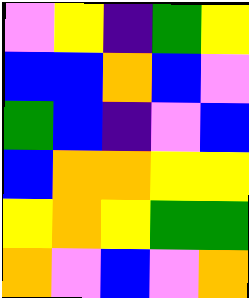[["violet", "yellow", "indigo", "green", "yellow"], ["blue", "blue", "orange", "blue", "violet"], ["green", "blue", "indigo", "violet", "blue"], ["blue", "orange", "orange", "yellow", "yellow"], ["yellow", "orange", "yellow", "green", "green"], ["orange", "violet", "blue", "violet", "orange"]]